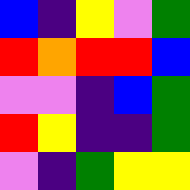[["blue", "indigo", "yellow", "violet", "green"], ["red", "orange", "red", "red", "blue"], ["violet", "violet", "indigo", "blue", "green"], ["red", "yellow", "indigo", "indigo", "green"], ["violet", "indigo", "green", "yellow", "yellow"]]